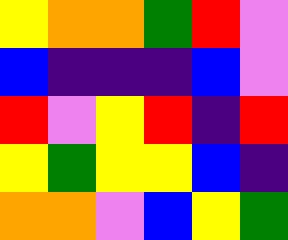[["yellow", "orange", "orange", "green", "red", "violet"], ["blue", "indigo", "indigo", "indigo", "blue", "violet"], ["red", "violet", "yellow", "red", "indigo", "red"], ["yellow", "green", "yellow", "yellow", "blue", "indigo"], ["orange", "orange", "violet", "blue", "yellow", "green"]]